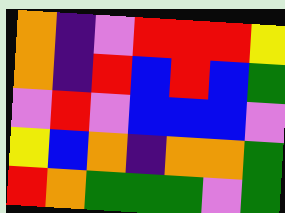[["orange", "indigo", "violet", "red", "red", "red", "yellow"], ["orange", "indigo", "red", "blue", "red", "blue", "green"], ["violet", "red", "violet", "blue", "blue", "blue", "violet"], ["yellow", "blue", "orange", "indigo", "orange", "orange", "green"], ["red", "orange", "green", "green", "green", "violet", "green"]]